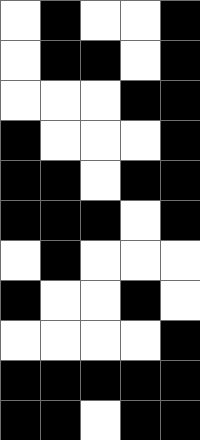[["white", "black", "white", "white", "black"], ["white", "black", "black", "white", "black"], ["white", "white", "white", "black", "black"], ["black", "white", "white", "white", "black"], ["black", "black", "white", "black", "black"], ["black", "black", "black", "white", "black"], ["white", "black", "white", "white", "white"], ["black", "white", "white", "black", "white"], ["white", "white", "white", "white", "black"], ["black", "black", "black", "black", "black"], ["black", "black", "white", "black", "black"]]